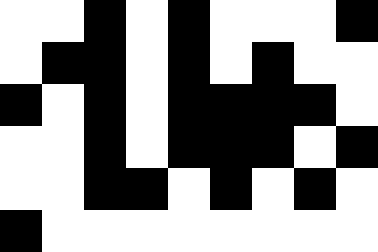[["white", "white", "black", "white", "black", "white", "white", "white", "black"], ["white", "black", "black", "white", "black", "white", "black", "white", "white"], ["black", "white", "black", "white", "black", "black", "black", "black", "white"], ["white", "white", "black", "white", "black", "black", "black", "white", "black"], ["white", "white", "black", "black", "white", "black", "white", "black", "white"], ["black", "white", "white", "white", "white", "white", "white", "white", "white"]]